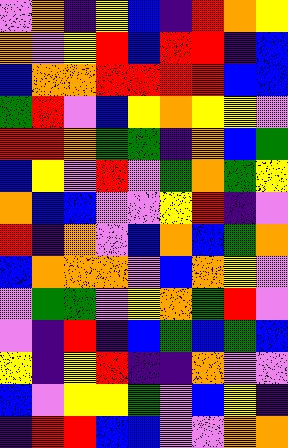[["violet", "orange", "indigo", "yellow", "blue", "indigo", "red", "orange", "yellow"], ["orange", "violet", "yellow", "red", "blue", "red", "red", "indigo", "blue"], ["blue", "orange", "orange", "red", "red", "red", "red", "blue", "blue"], ["green", "red", "violet", "blue", "yellow", "orange", "yellow", "yellow", "violet"], ["red", "red", "orange", "green", "green", "indigo", "orange", "blue", "green"], ["blue", "yellow", "violet", "red", "violet", "green", "orange", "green", "yellow"], ["orange", "blue", "blue", "violet", "violet", "yellow", "red", "indigo", "violet"], ["red", "indigo", "orange", "violet", "blue", "orange", "blue", "green", "orange"], ["blue", "orange", "orange", "orange", "violet", "blue", "orange", "yellow", "violet"], ["violet", "green", "green", "violet", "yellow", "orange", "green", "red", "violet"], ["violet", "indigo", "red", "indigo", "blue", "green", "blue", "green", "blue"], ["yellow", "indigo", "yellow", "red", "indigo", "indigo", "orange", "violet", "violet"], ["blue", "violet", "yellow", "yellow", "green", "violet", "blue", "yellow", "indigo"], ["indigo", "red", "red", "blue", "blue", "violet", "violet", "orange", "orange"]]